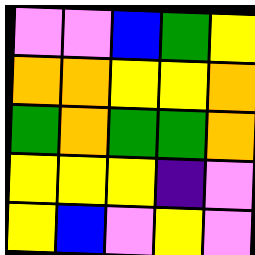[["violet", "violet", "blue", "green", "yellow"], ["orange", "orange", "yellow", "yellow", "orange"], ["green", "orange", "green", "green", "orange"], ["yellow", "yellow", "yellow", "indigo", "violet"], ["yellow", "blue", "violet", "yellow", "violet"]]